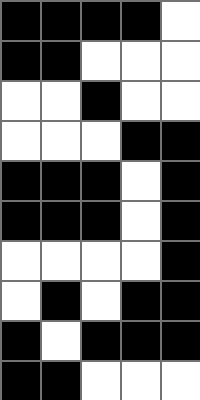[["black", "black", "black", "black", "white"], ["black", "black", "white", "white", "white"], ["white", "white", "black", "white", "white"], ["white", "white", "white", "black", "black"], ["black", "black", "black", "white", "black"], ["black", "black", "black", "white", "black"], ["white", "white", "white", "white", "black"], ["white", "black", "white", "black", "black"], ["black", "white", "black", "black", "black"], ["black", "black", "white", "white", "white"]]